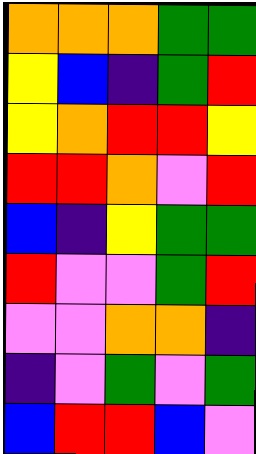[["orange", "orange", "orange", "green", "green"], ["yellow", "blue", "indigo", "green", "red"], ["yellow", "orange", "red", "red", "yellow"], ["red", "red", "orange", "violet", "red"], ["blue", "indigo", "yellow", "green", "green"], ["red", "violet", "violet", "green", "red"], ["violet", "violet", "orange", "orange", "indigo"], ["indigo", "violet", "green", "violet", "green"], ["blue", "red", "red", "blue", "violet"]]